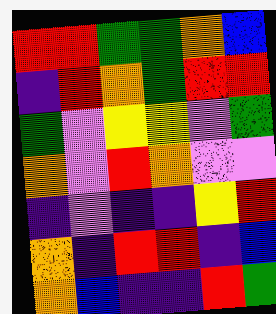[["red", "red", "green", "green", "orange", "blue"], ["indigo", "red", "orange", "green", "red", "red"], ["green", "violet", "yellow", "yellow", "violet", "green"], ["orange", "violet", "red", "orange", "violet", "violet"], ["indigo", "violet", "indigo", "indigo", "yellow", "red"], ["orange", "indigo", "red", "red", "indigo", "blue"], ["orange", "blue", "indigo", "indigo", "red", "green"]]